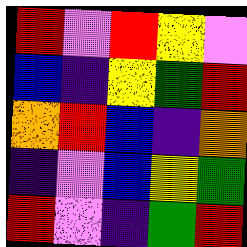[["red", "violet", "red", "yellow", "violet"], ["blue", "indigo", "yellow", "green", "red"], ["orange", "red", "blue", "indigo", "orange"], ["indigo", "violet", "blue", "yellow", "green"], ["red", "violet", "indigo", "green", "red"]]